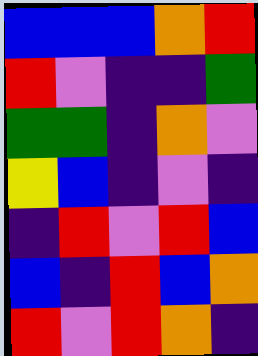[["blue", "blue", "blue", "orange", "red"], ["red", "violet", "indigo", "indigo", "green"], ["green", "green", "indigo", "orange", "violet"], ["yellow", "blue", "indigo", "violet", "indigo"], ["indigo", "red", "violet", "red", "blue"], ["blue", "indigo", "red", "blue", "orange"], ["red", "violet", "red", "orange", "indigo"]]